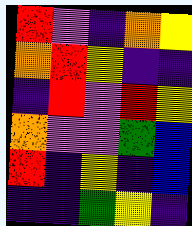[["red", "violet", "indigo", "orange", "yellow"], ["orange", "red", "yellow", "indigo", "indigo"], ["indigo", "red", "violet", "red", "yellow"], ["orange", "violet", "violet", "green", "blue"], ["red", "indigo", "yellow", "indigo", "blue"], ["indigo", "indigo", "green", "yellow", "indigo"]]